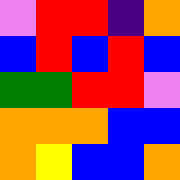[["violet", "red", "red", "indigo", "orange"], ["blue", "red", "blue", "red", "blue"], ["green", "green", "red", "red", "violet"], ["orange", "orange", "orange", "blue", "blue"], ["orange", "yellow", "blue", "blue", "orange"]]